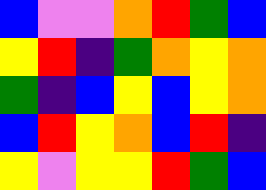[["blue", "violet", "violet", "orange", "red", "green", "blue"], ["yellow", "red", "indigo", "green", "orange", "yellow", "orange"], ["green", "indigo", "blue", "yellow", "blue", "yellow", "orange"], ["blue", "red", "yellow", "orange", "blue", "red", "indigo"], ["yellow", "violet", "yellow", "yellow", "red", "green", "blue"]]